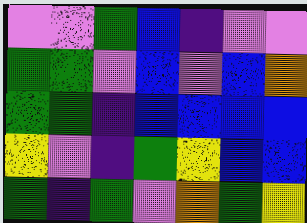[["violet", "violet", "green", "blue", "indigo", "violet", "violet"], ["green", "green", "violet", "blue", "violet", "blue", "orange"], ["green", "green", "indigo", "blue", "blue", "blue", "blue"], ["yellow", "violet", "indigo", "green", "yellow", "blue", "blue"], ["green", "indigo", "green", "violet", "orange", "green", "yellow"]]